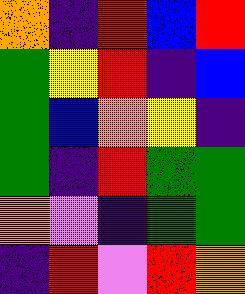[["orange", "indigo", "red", "blue", "red"], ["green", "yellow", "red", "indigo", "blue"], ["green", "blue", "orange", "yellow", "indigo"], ["green", "indigo", "red", "green", "green"], ["orange", "violet", "indigo", "green", "green"], ["indigo", "red", "violet", "red", "orange"]]